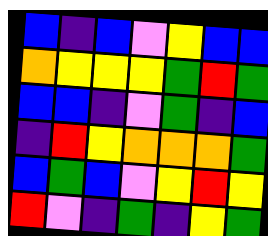[["blue", "indigo", "blue", "violet", "yellow", "blue", "blue"], ["orange", "yellow", "yellow", "yellow", "green", "red", "green"], ["blue", "blue", "indigo", "violet", "green", "indigo", "blue"], ["indigo", "red", "yellow", "orange", "orange", "orange", "green"], ["blue", "green", "blue", "violet", "yellow", "red", "yellow"], ["red", "violet", "indigo", "green", "indigo", "yellow", "green"]]